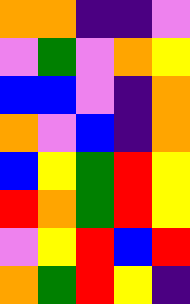[["orange", "orange", "indigo", "indigo", "violet"], ["violet", "green", "violet", "orange", "yellow"], ["blue", "blue", "violet", "indigo", "orange"], ["orange", "violet", "blue", "indigo", "orange"], ["blue", "yellow", "green", "red", "yellow"], ["red", "orange", "green", "red", "yellow"], ["violet", "yellow", "red", "blue", "red"], ["orange", "green", "red", "yellow", "indigo"]]